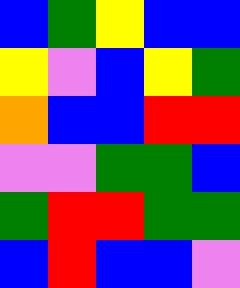[["blue", "green", "yellow", "blue", "blue"], ["yellow", "violet", "blue", "yellow", "green"], ["orange", "blue", "blue", "red", "red"], ["violet", "violet", "green", "green", "blue"], ["green", "red", "red", "green", "green"], ["blue", "red", "blue", "blue", "violet"]]